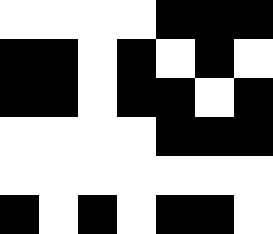[["white", "white", "white", "white", "black", "black", "black"], ["black", "black", "white", "black", "white", "black", "white"], ["black", "black", "white", "black", "black", "white", "black"], ["white", "white", "white", "white", "black", "black", "black"], ["white", "white", "white", "white", "white", "white", "white"], ["black", "white", "black", "white", "black", "black", "white"]]